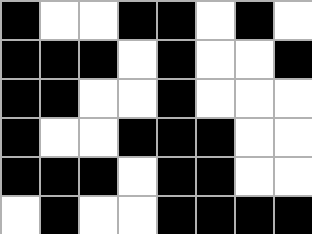[["black", "white", "white", "black", "black", "white", "black", "white"], ["black", "black", "black", "white", "black", "white", "white", "black"], ["black", "black", "white", "white", "black", "white", "white", "white"], ["black", "white", "white", "black", "black", "black", "white", "white"], ["black", "black", "black", "white", "black", "black", "white", "white"], ["white", "black", "white", "white", "black", "black", "black", "black"]]